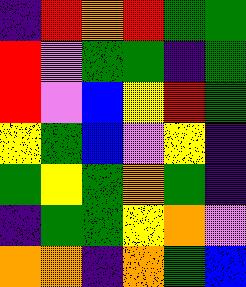[["indigo", "red", "orange", "red", "green", "green"], ["red", "violet", "green", "green", "indigo", "green"], ["red", "violet", "blue", "yellow", "red", "green"], ["yellow", "green", "blue", "violet", "yellow", "indigo"], ["green", "yellow", "green", "orange", "green", "indigo"], ["indigo", "green", "green", "yellow", "orange", "violet"], ["orange", "orange", "indigo", "orange", "green", "blue"]]